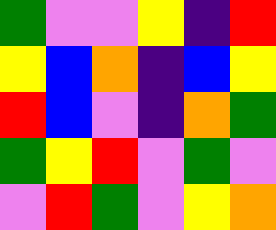[["green", "violet", "violet", "yellow", "indigo", "red"], ["yellow", "blue", "orange", "indigo", "blue", "yellow"], ["red", "blue", "violet", "indigo", "orange", "green"], ["green", "yellow", "red", "violet", "green", "violet"], ["violet", "red", "green", "violet", "yellow", "orange"]]